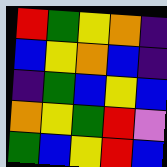[["red", "green", "yellow", "orange", "indigo"], ["blue", "yellow", "orange", "blue", "indigo"], ["indigo", "green", "blue", "yellow", "blue"], ["orange", "yellow", "green", "red", "violet"], ["green", "blue", "yellow", "red", "blue"]]